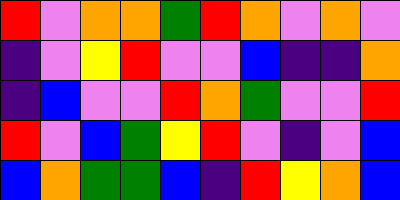[["red", "violet", "orange", "orange", "green", "red", "orange", "violet", "orange", "violet"], ["indigo", "violet", "yellow", "red", "violet", "violet", "blue", "indigo", "indigo", "orange"], ["indigo", "blue", "violet", "violet", "red", "orange", "green", "violet", "violet", "red"], ["red", "violet", "blue", "green", "yellow", "red", "violet", "indigo", "violet", "blue"], ["blue", "orange", "green", "green", "blue", "indigo", "red", "yellow", "orange", "blue"]]